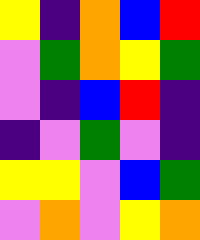[["yellow", "indigo", "orange", "blue", "red"], ["violet", "green", "orange", "yellow", "green"], ["violet", "indigo", "blue", "red", "indigo"], ["indigo", "violet", "green", "violet", "indigo"], ["yellow", "yellow", "violet", "blue", "green"], ["violet", "orange", "violet", "yellow", "orange"]]